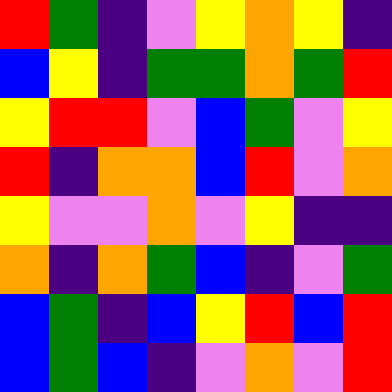[["red", "green", "indigo", "violet", "yellow", "orange", "yellow", "indigo"], ["blue", "yellow", "indigo", "green", "green", "orange", "green", "red"], ["yellow", "red", "red", "violet", "blue", "green", "violet", "yellow"], ["red", "indigo", "orange", "orange", "blue", "red", "violet", "orange"], ["yellow", "violet", "violet", "orange", "violet", "yellow", "indigo", "indigo"], ["orange", "indigo", "orange", "green", "blue", "indigo", "violet", "green"], ["blue", "green", "indigo", "blue", "yellow", "red", "blue", "red"], ["blue", "green", "blue", "indigo", "violet", "orange", "violet", "red"]]